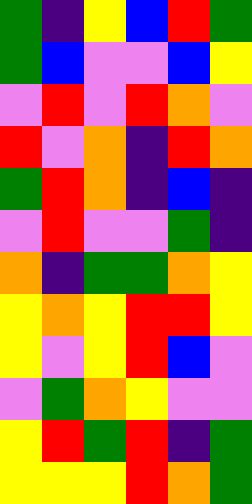[["green", "indigo", "yellow", "blue", "red", "green"], ["green", "blue", "violet", "violet", "blue", "yellow"], ["violet", "red", "violet", "red", "orange", "violet"], ["red", "violet", "orange", "indigo", "red", "orange"], ["green", "red", "orange", "indigo", "blue", "indigo"], ["violet", "red", "violet", "violet", "green", "indigo"], ["orange", "indigo", "green", "green", "orange", "yellow"], ["yellow", "orange", "yellow", "red", "red", "yellow"], ["yellow", "violet", "yellow", "red", "blue", "violet"], ["violet", "green", "orange", "yellow", "violet", "violet"], ["yellow", "red", "green", "red", "indigo", "green"], ["yellow", "yellow", "yellow", "red", "orange", "green"]]